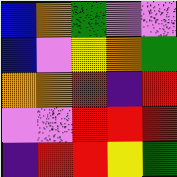[["blue", "orange", "green", "violet", "violet"], ["blue", "violet", "yellow", "orange", "green"], ["orange", "orange", "red", "indigo", "red"], ["violet", "violet", "red", "red", "red"], ["indigo", "red", "red", "yellow", "green"]]